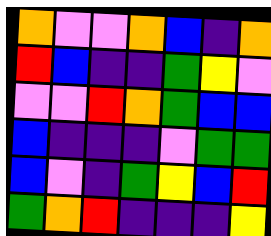[["orange", "violet", "violet", "orange", "blue", "indigo", "orange"], ["red", "blue", "indigo", "indigo", "green", "yellow", "violet"], ["violet", "violet", "red", "orange", "green", "blue", "blue"], ["blue", "indigo", "indigo", "indigo", "violet", "green", "green"], ["blue", "violet", "indigo", "green", "yellow", "blue", "red"], ["green", "orange", "red", "indigo", "indigo", "indigo", "yellow"]]